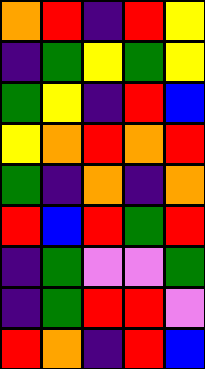[["orange", "red", "indigo", "red", "yellow"], ["indigo", "green", "yellow", "green", "yellow"], ["green", "yellow", "indigo", "red", "blue"], ["yellow", "orange", "red", "orange", "red"], ["green", "indigo", "orange", "indigo", "orange"], ["red", "blue", "red", "green", "red"], ["indigo", "green", "violet", "violet", "green"], ["indigo", "green", "red", "red", "violet"], ["red", "orange", "indigo", "red", "blue"]]